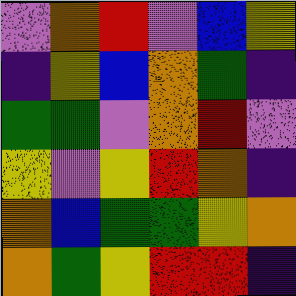[["violet", "orange", "red", "violet", "blue", "yellow"], ["indigo", "yellow", "blue", "orange", "green", "indigo"], ["green", "green", "violet", "orange", "red", "violet"], ["yellow", "violet", "yellow", "red", "orange", "indigo"], ["orange", "blue", "green", "green", "yellow", "orange"], ["orange", "green", "yellow", "red", "red", "indigo"]]